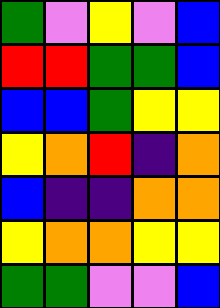[["green", "violet", "yellow", "violet", "blue"], ["red", "red", "green", "green", "blue"], ["blue", "blue", "green", "yellow", "yellow"], ["yellow", "orange", "red", "indigo", "orange"], ["blue", "indigo", "indigo", "orange", "orange"], ["yellow", "orange", "orange", "yellow", "yellow"], ["green", "green", "violet", "violet", "blue"]]